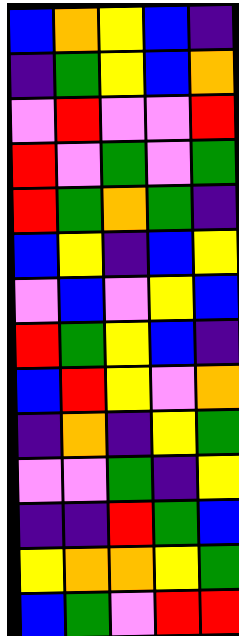[["blue", "orange", "yellow", "blue", "indigo"], ["indigo", "green", "yellow", "blue", "orange"], ["violet", "red", "violet", "violet", "red"], ["red", "violet", "green", "violet", "green"], ["red", "green", "orange", "green", "indigo"], ["blue", "yellow", "indigo", "blue", "yellow"], ["violet", "blue", "violet", "yellow", "blue"], ["red", "green", "yellow", "blue", "indigo"], ["blue", "red", "yellow", "violet", "orange"], ["indigo", "orange", "indigo", "yellow", "green"], ["violet", "violet", "green", "indigo", "yellow"], ["indigo", "indigo", "red", "green", "blue"], ["yellow", "orange", "orange", "yellow", "green"], ["blue", "green", "violet", "red", "red"]]